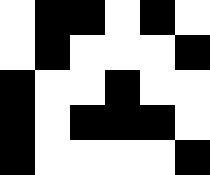[["white", "black", "black", "white", "black", "white"], ["white", "black", "white", "white", "white", "black"], ["black", "white", "white", "black", "white", "white"], ["black", "white", "black", "black", "black", "white"], ["black", "white", "white", "white", "white", "black"]]